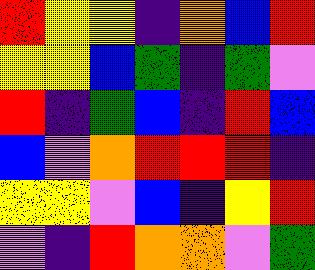[["red", "yellow", "yellow", "indigo", "orange", "blue", "red"], ["yellow", "yellow", "blue", "green", "indigo", "green", "violet"], ["red", "indigo", "green", "blue", "indigo", "red", "blue"], ["blue", "violet", "orange", "red", "red", "red", "indigo"], ["yellow", "yellow", "violet", "blue", "indigo", "yellow", "red"], ["violet", "indigo", "red", "orange", "orange", "violet", "green"]]